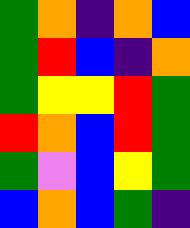[["green", "orange", "indigo", "orange", "blue"], ["green", "red", "blue", "indigo", "orange"], ["green", "yellow", "yellow", "red", "green"], ["red", "orange", "blue", "red", "green"], ["green", "violet", "blue", "yellow", "green"], ["blue", "orange", "blue", "green", "indigo"]]